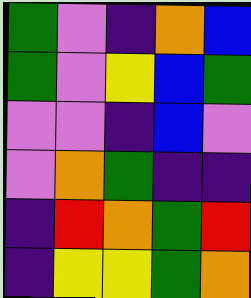[["green", "violet", "indigo", "orange", "blue"], ["green", "violet", "yellow", "blue", "green"], ["violet", "violet", "indigo", "blue", "violet"], ["violet", "orange", "green", "indigo", "indigo"], ["indigo", "red", "orange", "green", "red"], ["indigo", "yellow", "yellow", "green", "orange"]]